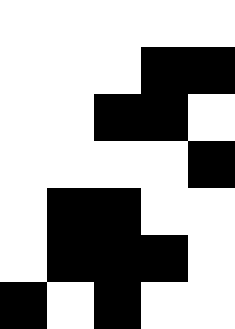[["white", "white", "white", "white", "white"], ["white", "white", "white", "black", "black"], ["white", "white", "black", "black", "white"], ["white", "white", "white", "white", "black"], ["white", "black", "black", "white", "white"], ["white", "black", "black", "black", "white"], ["black", "white", "black", "white", "white"]]